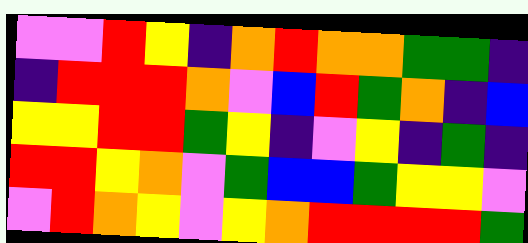[["violet", "violet", "red", "yellow", "indigo", "orange", "red", "orange", "orange", "green", "green", "indigo"], ["indigo", "red", "red", "red", "orange", "violet", "blue", "red", "green", "orange", "indigo", "blue"], ["yellow", "yellow", "red", "red", "green", "yellow", "indigo", "violet", "yellow", "indigo", "green", "indigo"], ["red", "red", "yellow", "orange", "violet", "green", "blue", "blue", "green", "yellow", "yellow", "violet"], ["violet", "red", "orange", "yellow", "violet", "yellow", "orange", "red", "red", "red", "red", "green"]]